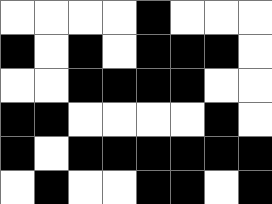[["white", "white", "white", "white", "black", "white", "white", "white"], ["black", "white", "black", "white", "black", "black", "black", "white"], ["white", "white", "black", "black", "black", "black", "white", "white"], ["black", "black", "white", "white", "white", "white", "black", "white"], ["black", "white", "black", "black", "black", "black", "black", "black"], ["white", "black", "white", "white", "black", "black", "white", "black"]]